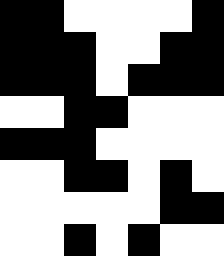[["black", "black", "white", "white", "white", "white", "black"], ["black", "black", "black", "white", "white", "black", "black"], ["black", "black", "black", "white", "black", "black", "black"], ["white", "white", "black", "black", "white", "white", "white"], ["black", "black", "black", "white", "white", "white", "white"], ["white", "white", "black", "black", "white", "black", "white"], ["white", "white", "white", "white", "white", "black", "black"], ["white", "white", "black", "white", "black", "white", "white"]]